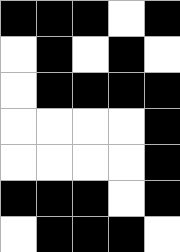[["black", "black", "black", "white", "black"], ["white", "black", "white", "black", "white"], ["white", "black", "black", "black", "black"], ["white", "white", "white", "white", "black"], ["white", "white", "white", "white", "black"], ["black", "black", "black", "white", "black"], ["white", "black", "black", "black", "white"]]